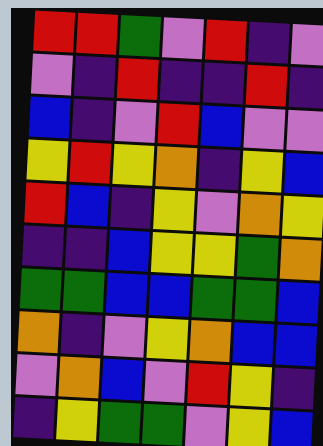[["red", "red", "green", "violet", "red", "indigo", "violet"], ["violet", "indigo", "red", "indigo", "indigo", "red", "indigo"], ["blue", "indigo", "violet", "red", "blue", "violet", "violet"], ["yellow", "red", "yellow", "orange", "indigo", "yellow", "blue"], ["red", "blue", "indigo", "yellow", "violet", "orange", "yellow"], ["indigo", "indigo", "blue", "yellow", "yellow", "green", "orange"], ["green", "green", "blue", "blue", "green", "green", "blue"], ["orange", "indigo", "violet", "yellow", "orange", "blue", "blue"], ["violet", "orange", "blue", "violet", "red", "yellow", "indigo"], ["indigo", "yellow", "green", "green", "violet", "yellow", "blue"]]